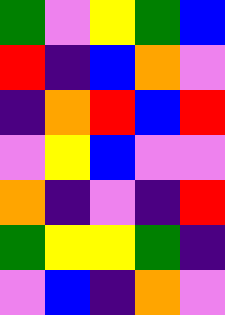[["green", "violet", "yellow", "green", "blue"], ["red", "indigo", "blue", "orange", "violet"], ["indigo", "orange", "red", "blue", "red"], ["violet", "yellow", "blue", "violet", "violet"], ["orange", "indigo", "violet", "indigo", "red"], ["green", "yellow", "yellow", "green", "indigo"], ["violet", "blue", "indigo", "orange", "violet"]]